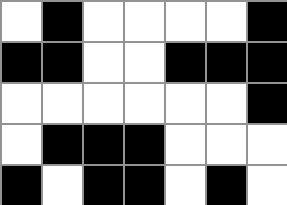[["white", "black", "white", "white", "white", "white", "black"], ["black", "black", "white", "white", "black", "black", "black"], ["white", "white", "white", "white", "white", "white", "black"], ["white", "black", "black", "black", "white", "white", "white"], ["black", "white", "black", "black", "white", "black", "white"]]